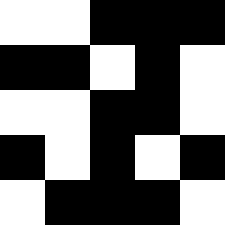[["white", "white", "black", "black", "black"], ["black", "black", "white", "black", "white"], ["white", "white", "black", "black", "white"], ["black", "white", "black", "white", "black"], ["white", "black", "black", "black", "white"]]